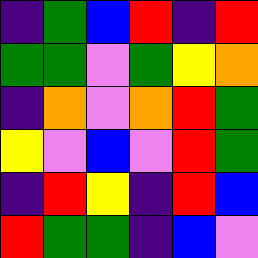[["indigo", "green", "blue", "red", "indigo", "red"], ["green", "green", "violet", "green", "yellow", "orange"], ["indigo", "orange", "violet", "orange", "red", "green"], ["yellow", "violet", "blue", "violet", "red", "green"], ["indigo", "red", "yellow", "indigo", "red", "blue"], ["red", "green", "green", "indigo", "blue", "violet"]]